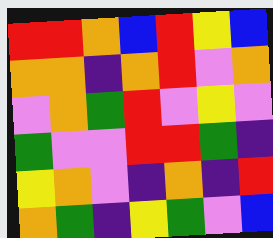[["red", "red", "orange", "blue", "red", "yellow", "blue"], ["orange", "orange", "indigo", "orange", "red", "violet", "orange"], ["violet", "orange", "green", "red", "violet", "yellow", "violet"], ["green", "violet", "violet", "red", "red", "green", "indigo"], ["yellow", "orange", "violet", "indigo", "orange", "indigo", "red"], ["orange", "green", "indigo", "yellow", "green", "violet", "blue"]]